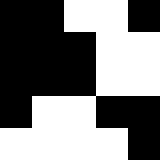[["black", "black", "white", "white", "black"], ["black", "black", "black", "white", "white"], ["black", "black", "black", "white", "white"], ["black", "white", "white", "black", "black"], ["white", "white", "white", "white", "black"]]